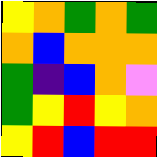[["yellow", "orange", "green", "orange", "green"], ["orange", "blue", "orange", "orange", "orange"], ["green", "indigo", "blue", "orange", "violet"], ["green", "yellow", "red", "yellow", "orange"], ["yellow", "red", "blue", "red", "red"]]